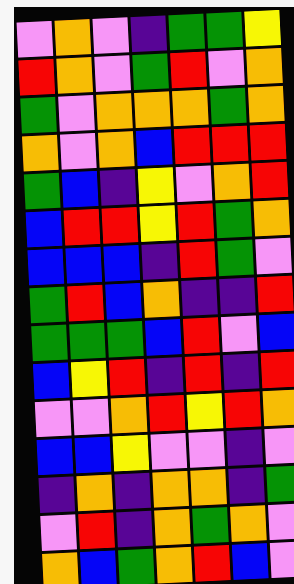[["violet", "orange", "violet", "indigo", "green", "green", "yellow"], ["red", "orange", "violet", "green", "red", "violet", "orange"], ["green", "violet", "orange", "orange", "orange", "green", "orange"], ["orange", "violet", "orange", "blue", "red", "red", "red"], ["green", "blue", "indigo", "yellow", "violet", "orange", "red"], ["blue", "red", "red", "yellow", "red", "green", "orange"], ["blue", "blue", "blue", "indigo", "red", "green", "violet"], ["green", "red", "blue", "orange", "indigo", "indigo", "red"], ["green", "green", "green", "blue", "red", "violet", "blue"], ["blue", "yellow", "red", "indigo", "red", "indigo", "red"], ["violet", "violet", "orange", "red", "yellow", "red", "orange"], ["blue", "blue", "yellow", "violet", "violet", "indigo", "violet"], ["indigo", "orange", "indigo", "orange", "orange", "indigo", "green"], ["violet", "red", "indigo", "orange", "green", "orange", "violet"], ["orange", "blue", "green", "orange", "red", "blue", "violet"]]